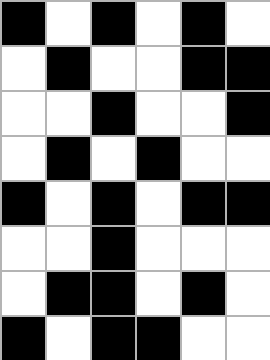[["black", "white", "black", "white", "black", "white"], ["white", "black", "white", "white", "black", "black"], ["white", "white", "black", "white", "white", "black"], ["white", "black", "white", "black", "white", "white"], ["black", "white", "black", "white", "black", "black"], ["white", "white", "black", "white", "white", "white"], ["white", "black", "black", "white", "black", "white"], ["black", "white", "black", "black", "white", "white"]]